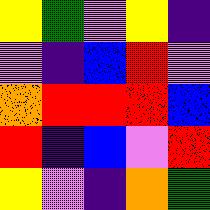[["yellow", "green", "violet", "yellow", "indigo"], ["violet", "indigo", "blue", "red", "violet"], ["orange", "red", "red", "red", "blue"], ["red", "indigo", "blue", "violet", "red"], ["yellow", "violet", "indigo", "orange", "green"]]